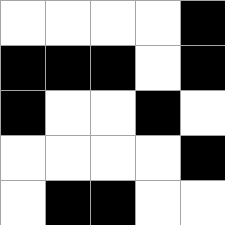[["white", "white", "white", "white", "black"], ["black", "black", "black", "white", "black"], ["black", "white", "white", "black", "white"], ["white", "white", "white", "white", "black"], ["white", "black", "black", "white", "white"]]